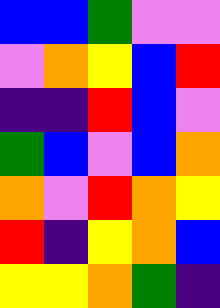[["blue", "blue", "green", "violet", "violet"], ["violet", "orange", "yellow", "blue", "red"], ["indigo", "indigo", "red", "blue", "violet"], ["green", "blue", "violet", "blue", "orange"], ["orange", "violet", "red", "orange", "yellow"], ["red", "indigo", "yellow", "orange", "blue"], ["yellow", "yellow", "orange", "green", "indigo"]]